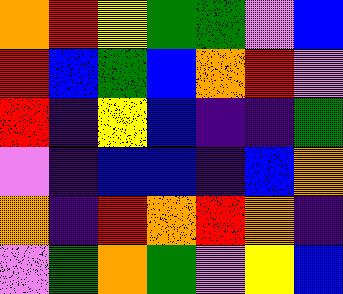[["orange", "red", "yellow", "green", "green", "violet", "blue"], ["red", "blue", "green", "blue", "orange", "red", "violet"], ["red", "indigo", "yellow", "blue", "indigo", "indigo", "green"], ["violet", "indigo", "blue", "blue", "indigo", "blue", "orange"], ["orange", "indigo", "red", "orange", "red", "orange", "indigo"], ["violet", "green", "orange", "green", "violet", "yellow", "blue"]]